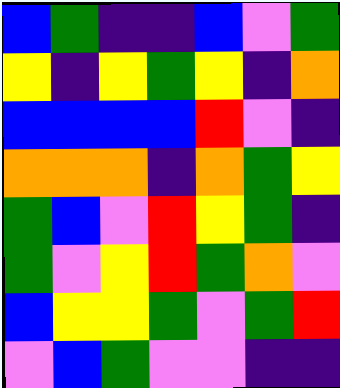[["blue", "green", "indigo", "indigo", "blue", "violet", "green"], ["yellow", "indigo", "yellow", "green", "yellow", "indigo", "orange"], ["blue", "blue", "blue", "blue", "red", "violet", "indigo"], ["orange", "orange", "orange", "indigo", "orange", "green", "yellow"], ["green", "blue", "violet", "red", "yellow", "green", "indigo"], ["green", "violet", "yellow", "red", "green", "orange", "violet"], ["blue", "yellow", "yellow", "green", "violet", "green", "red"], ["violet", "blue", "green", "violet", "violet", "indigo", "indigo"]]